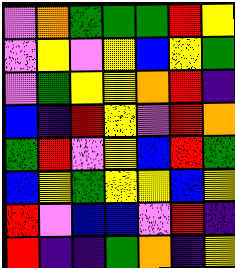[["violet", "orange", "green", "green", "green", "red", "yellow"], ["violet", "yellow", "violet", "yellow", "blue", "yellow", "green"], ["violet", "green", "yellow", "yellow", "orange", "red", "indigo"], ["blue", "indigo", "red", "yellow", "violet", "red", "orange"], ["green", "red", "violet", "yellow", "blue", "red", "green"], ["blue", "yellow", "green", "yellow", "yellow", "blue", "yellow"], ["red", "violet", "blue", "blue", "violet", "red", "indigo"], ["red", "indigo", "indigo", "green", "orange", "indigo", "yellow"]]